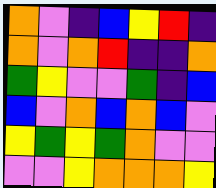[["orange", "violet", "indigo", "blue", "yellow", "red", "indigo"], ["orange", "violet", "orange", "red", "indigo", "indigo", "orange"], ["green", "yellow", "violet", "violet", "green", "indigo", "blue"], ["blue", "violet", "orange", "blue", "orange", "blue", "violet"], ["yellow", "green", "yellow", "green", "orange", "violet", "violet"], ["violet", "violet", "yellow", "orange", "orange", "orange", "yellow"]]